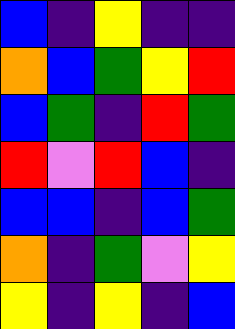[["blue", "indigo", "yellow", "indigo", "indigo"], ["orange", "blue", "green", "yellow", "red"], ["blue", "green", "indigo", "red", "green"], ["red", "violet", "red", "blue", "indigo"], ["blue", "blue", "indigo", "blue", "green"], ["orange", "indigo", "green", "violet", "yellow"], ["yellow", "indigo", "yellow", "indigo", "blue"]]